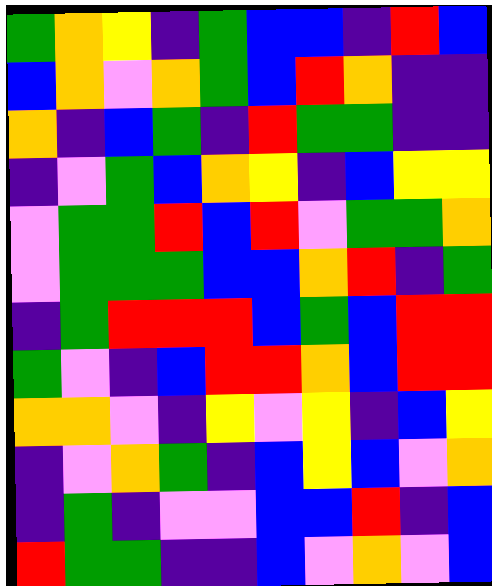[["green", "orange", "yellow", "indigo", "green", "blue", "blue", "indigo", "red", "blue"], ["blue", "orange", "violet", "orange", "green", "blue", "red", "orange", "indigo", "indigo"], ["orange", "indigo", "blue", "green", "indigo", "red", "green", "green", "indigo", "indigo"], ["indigo", "violet", "green", "blue", "orange", "yellow", "indigo", "blue", "yellow", "yellow"], ["violet", "green", "green", "red", "blue", "red", "violet", "green", "green", "orange"], ["violet", "green", "green", "green", "blue", "blue", "orange", "red", "indigo", "green"], ["indigo", "green", "red", "red", "red", "blue", "green", "blue", "red", "red"], ["green", "violet", "indigo", "blue", "red", "red", "orange", "blue", "red", "red"], ["orange", "orange", "violet", "indigo", "yellow", "violet", "yellow", "indigo", "blue", "yellow"], ["indigo", "violet", "orange", "green", "indigo", "blue", "yellow", "blue", "violet", "orange"], ["indigo", "green", "indigo", "violet", "violet", "blue", "blue", "red", "indigo", "blue"], ["red", "green", "green", "indigo", "indigo", "blue", "violet", "orange", "violet", "blue"]]